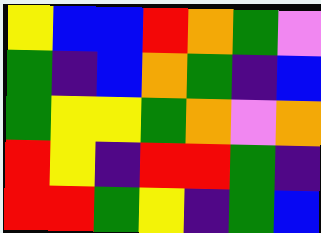[["yellow", "blue", "blue", "red", "orange", "green", "violet"], ["green", "indigo", "blue", "orange", "green", "indigo", "blue"], ["green", "yellow", "yellow", "green", "orange", "violet", "orange"], ["red", "yellow", "indigo", "red", "red", "green", "indigo"], ["red", "red", "green", "yellow", "indigo", "green", "blue"]]